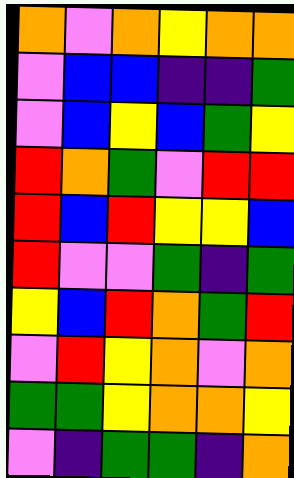[["orange", "violet", "orange", "yellow", "orange", "orange"], ["violet", "blue", "blue", "indigo", "indigo", "green"], ["violet", "blue", "yellow", "blue", "green", "yellow"], ["red", "orange", "green", "violet", "red", "red"], ["red", "blue", "red", "yellow", "yellow", "blue"], ["red", "violet", "violet", "green", "indigo", "green"], ["yellow", "blue", "red", "orange", "green", "red"], ["violet", "red", "yellow", "orange", "violet", "orange"], ["green", "green", "yellow", "orange", "orange", "yellow"], ["violet", "indigo", "green", "green", "indigo", "orange"]]